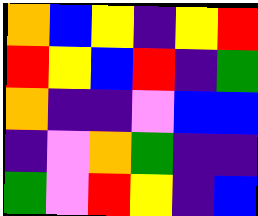[["orange", "blue", "yellow", "indigo", "yellow", "red"], ["red", "yellow", "blue", "red", "indigo", "green"], ["orange", "indigo", "indigo", "violet", "blue", "blue"], ["indigo", "violet", "orange", "green", "indigo", "indigo"], ["green", "violet", "red", "yellow", "indigo", "blue"]]